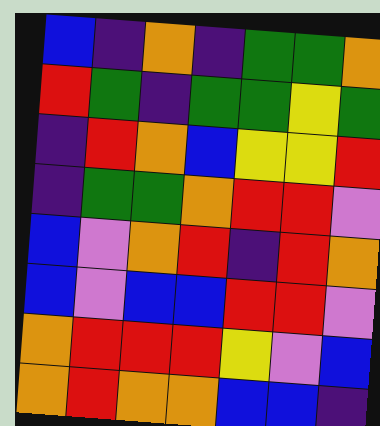[["blue", "indigo", "orange", "indigo", "green", "green", "orange"], ["red", "green", "indigo", "green", "green", "yellow", "green"], ["indigo", "red", "orange", "blue", "yellow", "yellow", "red"], ["indigo", "green", "green", "orange", "red", "red", "violet"], ["blue", "violet", "orange", "red", "indigo", "red", "orange"], ["blue", "violet", "blue", "blue", "red", "red", "violet"], ["orange", "red", "red", "red", "yellow", "violet", "blue"], ["orange", "red", "orange", "orange", "blue", "blue", "indigo"]]